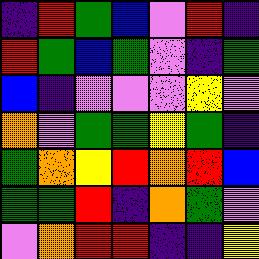[["indigo", "red", "green", "blue", "violet", "red", "indigo"], ["red", "green", "blue", "green", "violet", "indigo", "green"], ["blue", "indigo", "violet", "violet", "violet", "yellow", "violet"], ["orange", "violet", "green", "green", "yellow", "green", "indigo"], ["green", "orange", "yellow", "red", "orange", "red", "blue"], ["green", "green", "red", "indigo", "orange", "green", "violet"], ["violet", "orange", "red", "red", "indigo", "indigo", "yellow"]]